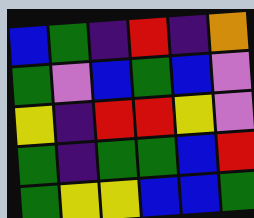[["blue", "green", "indigo", "red", "indigo", "orange"], ["green", "violet", "blue", "green", "blue", "violet"], ["yellow", "indigo", "red", "red", "yellow", "violet"], ["green", "indigo", "green", "green", "blue", "red"], ["green", "yellow", "yellow", "blue", "blue", "green"]]